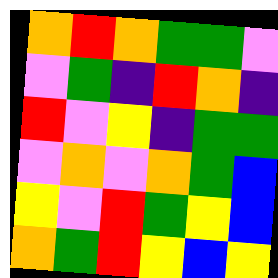[["orange", "red", "orange", "green", "green", "violet"], ["violet", "green", "indigo", "red", "orange", "indigo"], ["red", "violet", "yellow", "indigo", "green", "green"], ["violet", "orange", "violet", "orange", "green", "blue"], ["yellow", "violet", "red", "green", "yellow", "blue"], ["orange", "green", "red", "yellow", "blue", "yellow"]]